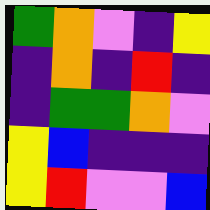[["green", "orange", "violet", "indigo", "yellow"], ["indigo", "orange", "indigo", "red", "indigo"], ["indigo", "green", "green", "orange", "violet"], ["yellow", "blue", "indigo", "indigo", "indigo"], ["yellow", "red", "violet", "violet", "blue"]]